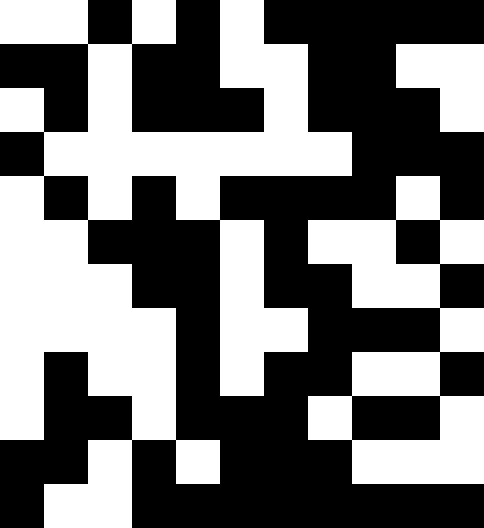[["white", "white", "black", "white", "black", "white", "black", "black", "black", "black", "black"], ["black", "black", "white", "black", "black", "white", "white", "black", "black", "white", "white"], ["white", "black", "white", "black", "black", "black", "white", "black", "black", "black", "white"], ["black", "white", "white", "white", "white", "white", "white", "white", "black", "black", "black"], ["white", "black", "white", "black", "white", "black", "black", "black", "black", "white", "black"], ["white", "white", "black", "black", "black", "white", "black", "white", "white", "black", "white"], ["white", "white", "white", "black", "black", "white", "black", "black", "white", "white", "black"], ["white", "white", "white", "white", "black", "white", "white", "black", "black", "black", "white"], ["white", "black", "white", "white", "black", "white", "black", "black", "white", "white", "black"], ["white", "black", "black", "white", "black", "black", "black", "white", "black", "black", "white"], ["black", "black", "white", "black", "white", "black", "black", "black", "white", "white", "white"], ["black", "white", "white", "black", "black", "black", "black", "black", "black", "black", "black"]]